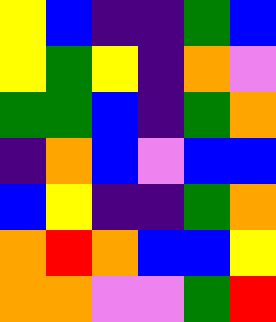[["yellow", "blue", "indigo", "indigo", "green", "blue"], ["yellow", "green", "yellow", "indigo", "orange", "violet"], ["green", "green", "blue", "indigo", "green", "orange"], ["indigo", "orange", "blue", "violet", "blue", "blue"], ["blue", "yellow", "indigo", "indigo", "green", "orange"], ["orange", "red", "orange", "blue", "blue", "yellow"], ["orange", "orange", "violet", "violet", "green", "red"]]